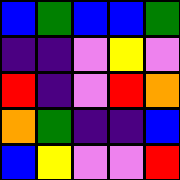[["blue", "green", "blue", "blue", "green"], ["indigo", "indigo", "violet", "yellow", "violet"], ["red", "indigo", "violet", "red", "orange"], ["orange", "green", "indigo", "indigo", "blue"], ["blue", "yellow", "violet", "violet", "red"]]